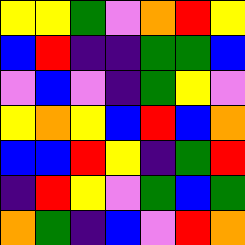[["yellow", "yellow", "green", "violet", "orange", "red", "yellow"], ["blue", "red", "indigo", "indigo", "green", "green", "blue"], ["violet", "blue", "violet", "indigo", "green", "yellow", "violet"], ["yellow", "orange", "yellow", "blue", "red", "blue", "orange"], ["blue", "blue", "red", "yellow", "indigo", "green", "red"], ["indigo", "red", "yellow", "violet", "green", "blue", "green"], ["orange", "green", "indigo", "blue", "violet", "red", "orange"]]